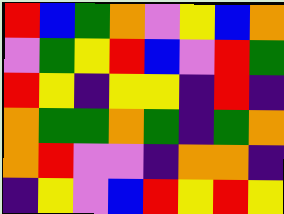[["red", "blue", "green", "orange", "violet", "yellow", "blue", "orange"], ["violet", "green", "yellow", "red", "blue", "violet", "red", "green"], ["red", "yellow", "indigo", "yellow", "yellow", "indigo", "red", "indigo"], ["orange", "green", "green", "orange", "green", "indigo", "green", "orange"], ["orange", "red", "violet", "violet", "indigo", "orange", "orange", "indigo"], ["indigo", "yellow", "violet", "blue", "red", "yellow", "red", "yellow"]]